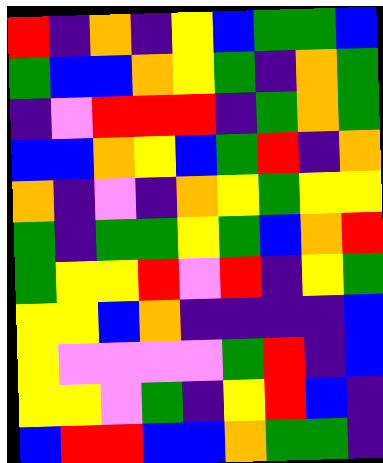[["red", "indigo", "orange", "indigo", "yellow", "blue", "green", "green", "blue"], ["green", "blue", "blue", "orange", "yellow", "green", "indigo", "orange", "green"], ["indigo", "violet", "red", "red", "red", "indigo", "green", "orange", "green"], ["blue", "blue", "orange", "yellow", "blue", "green", "red", "indigo", "orange"], ["orange", "indigo", "violet", "indigo", "orange", "yellow", "green", "yellow", "yellow"], ["green", "indigo", "green", "green", "yellow", "green", "blue", "orange", "red"], ["green", "yellow", "yellow", "red", "violet", "red", "indigo", "yellow", "green"], ["yellow", "yellow", "blue", "orange", "indigo", "indigo", "indigo", "indigo", "blue"], ["yellow", "violet", "violet", "violet", "violet", "green", "red", "indigo", "blue"], ["yellow", "yellow", "violet", "green", "indigo", "yellow", "red", "blue", "indigo"], ["blue", "red", "red", "blue", "blue", "orange", "green", "green", "indigo"]]